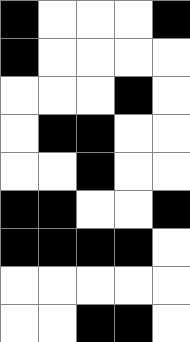[["black", "white", "white", "white", "black"], ["black", "white", "white", "white", "white"], ["white", "white", "white", "black", "white"], ["white", "black", "black", "white", "white"], ["white", "white", "black", "white", "white"], ["black", "black", "white", "white", "black"], ["black", "black", "black", "black", "white"], ["white", "white", "white", "white", "white"], ["white", "white", "black", "black", "white"]]